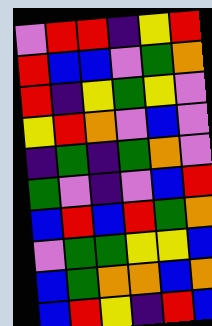[["violet", "red", "red", "indigo", "yellow", "red"], ["red", "blue", "blue", "violet", "green", "orange"], ["red", "indigo", "yellow", "green", "yellow", "violet"], ["yellow", "red", "orange", "violet", "blue", "violet"], ["indigo", "green", "indigo", "green", "orange", "violet"], ["green", "violet", "indigo", "violet", "blue", "red"], ["blue", "red", "blue", "red", "green", "orange"], ["violet", "green", "green", "yellow", "yellow", "blue"], ["blue", "green", "orange", "orange", "blue", "orange"], ["blue", "red", "yellow", "indigo", "red", "blue"]]